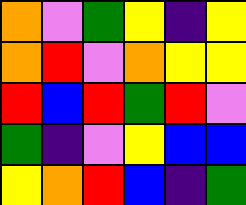[["orange", "violet", "green", "yellow", "indigo", "yellow"], ["orange", "red", "violet", "orange", "yellow", "yellow"], ["red", "blue", "red", "green", "red", "violet"], ["green", "indigo", "violet", "yellow", "blue", "blue"], ["yellow", "orange", "red", "blue", "indigo", "green"]]